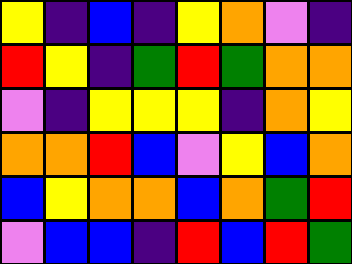[["yellow", "indigo", "blue", "indigo", "yellow", "orange", "violet", "indigo"], ["red", "yellow", "indigo", "green", "red", "green", "orange", "orange"], ["violet", "indigo", "yellow", "yellow", "yellow", "indigo", "orange", "yellow"], ["orange", "orange", "red", "blue", "violet", "yellow", "blue", "orange"], ["blue", "yellow", "orange", "orange", "blue", "orange", "green", "red"], ["violet", "blue", "blue", "indigo", "red", "blue", "red", "green"]]